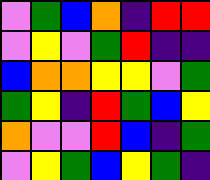[["violet", "green", "blue", "orange", "indigo", "red", "red"], ["violet", "yellow", "violet", "green", "red", "indigo", "indigo"], ["blue", "orange", "orange", "yellow", "yellow", "violet", "green"], ["green", "yellow", "indigo", "red", "green", "blue", "yellow"], ["orange", "violet", "violet", "red", "blue", "indigo", "green"], ["violet", "yellow", "green", "blue", "yellow", "green", "indigo"]]